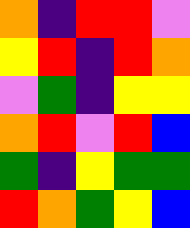[["orange", "indigo", "red", "red", "violet"], ["yellow", "red", "indigo", "red", "orange"], ["violet", "green", "indigo", "yellow", "yellow"], ["orange", "red", "violet", "red", "blue"], ["green", "indigo", "yellow", "green", "green"], ["red", "orange", "green", "yellow", "blue"]]